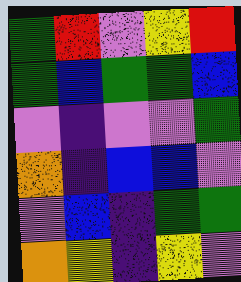[["green", "red", "violet", "yellow", "red"], ["green", "blue", "green", "green", "blue"], ["violet", "indigo", "violet", "violet", "green"], ["orange", "indigo", "blue", "blue", "violet"], ["violet", "blue", "indigo", "green", "green"], ["orange", "yellow", "indigo", "yellow", "violet"]]